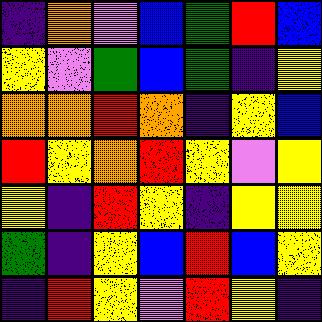[["indigo", "orange", "violet", "blue", "green", "red", "blue"], ["yellow", "violet", "green", "blue", "green", "indigo", "yellow"], ["orange", "orange", "red", "orange", "indigo", "yellow", "blue"], ["red", "yellow", "orange", "red", "yellow", "violet", "yellow"], ["yellow", "indigo", "red", "yellow", "indigo", "yellow", "yellow"], ["green", "indigo", "yellow", "blue", "red", "blue", "yellow"], ["indigo", "red", "yellow", "violet", "red", "yellow", "indigo"]]